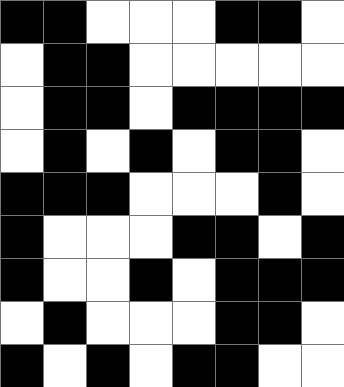[["black", "black", "white", "white", "white", "black", "black", "white"], ["white", "black", "black", "white", "white", "white", "white", "white"], ["white", "black", "black", "white", "black", "black", "black", "black"], ["white", "black", "white", "black", "white", "black", "black", "white"], ["black", "black", "black", "white", "white", "white", "black", "white"], ["black", "white", "white", "white", "black", "black", "white", "black"], ["black", "white", "white", "black", "white", "black", "black", "black"], ["white", "black", "white", "white", "white", "black", "black", "white"], ["black", "white", "black", "white", "black", "black", "white", "white"]]